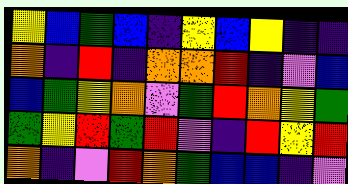[["yellow", "blue", "green", "blue", "indigo", "yellow", "blue", "yellow", "indigo", "indigo"], ["orange", "indigo", "red", "indigo", "orange", "orange", "red", "indigo", "violet", "blue"], ["blue", "green", "yellow", "orange", "violet", "green", "red", "orange", "yellow", "green"], ["green", "yellow", "red", "green", "red", "violet", "indigo", "red", "yellow", "red"], ["orange", "indigo", "violet", "red", "orange", "green", "blue", "blue", "indigo", "violet"]]